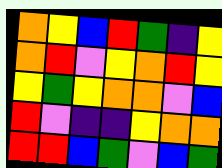[["orange", "yellow", "blue", "red", "green", "indigo", "yellow"], ["orange", "red", "violet", "yellow", "orange", "red", "yellow"], ["yellow", "green", "yellow", "orange", "orange", "violet", "blue"], ["red", "violet", "indigo", "indigo", "yellow", "orange", "orange"], ["red", "red", "blue", "green", "violet", "blue", "green"]]